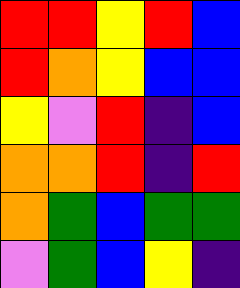[["red", "red", "yellow", "red", "blue"], ["red", "orange", "yellow", "blue", "blue"], ["yellow", "violet", "red", "indigo", "blue"], ["orange", "orange", "red", "indigo", "red"], ["orange", "green", "blue", "green", "green"], ["violet", "green", "blue", "yellow", "indigo"]]